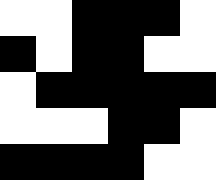[["white", "white", "black", "black", "black", "white"], ["black", "white", "black", "black", "white", "white"], ["white", "black", "black", "black", "black", "black"], ["white", "white", "white", "black", "black", "white"], ["black", "black", "black", "black", "white", "white"]]